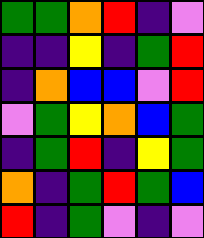[["green", "green", "orange", "red", "indigo", "violet"], ["indigo", "indigo", "yellow", "indigo", "green", "red"], ["indigo", "orange", "blue", "blue", "violet", "red"], ["violet", "green", "yellow", "orange", "blue", "green"], ["indigo", "green", "red", "indigo", "yellow", "green"], ["orange", "indigo", "green", "red", "green", "blue"], ["red", "indigo", "green", "violet", "indigo", "violet"]]